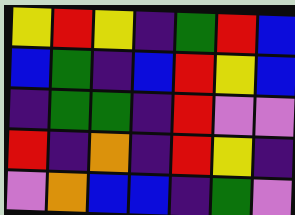[["yellow", "red", "yellow", "indigo", "green", "red", "blue"], ["blue", "green", "indigo", "blue", "red", "yellow", "blue"], ["indigo", "green", "green", "indigo", "red", "violet", "violet"], ["red", "indigo", "orange", "indigo", "red", "yellow", "indigo"], ["violet", "orange", "blue", "blue", "indigo", "green", "violet"]]